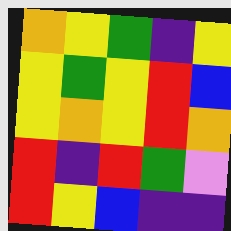[["orange", "yellow", "green", "indigo", "yellow"], ["yellow", "green", "yellow", "red", "blue"], ["yellow", "orange", "yellow", "red", "orange"], ["red", "indigo", "red", "green", "violet"], ["red", "yellow", "blue", "indigo", "indigo"]]